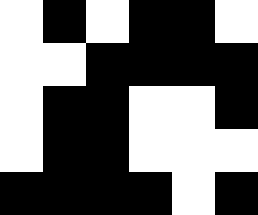[["white", "black", "white", "black", "black", "white"], ["white", "white", "black", "black", "black", "black"], ["white", "black", "black", "white", "white", "black"], ["white", "black", "black", "white", "white", "white"], ["black", "black", "black", "black", "white", "black"]]